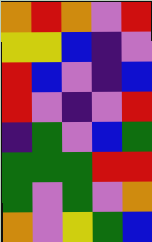[["orange", "red", "orange", "violet", "red"], ["yellow", "yellow", "blue", "indigo", "violet"], ["red", "blue", "violet", "indigo", "blue"], ["red", "violet", "indigo", "violet", "red"], ["indigo", "green", "violet", "blue", "green"], ["green", "green", "green", "red", "red"], ["green", "violet", "green", "violet", "orange"], ["orange", "violet", "yellow", "green", "blue"]]